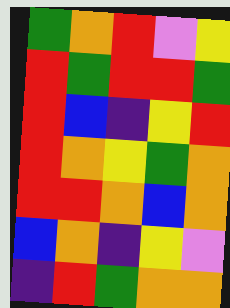[["green", "orange", "red", "violet", "yellow"], ["red", "green", "red", "red", "green"], ["red", "blue", "indigo", "yellow", "red"], ["red", "orange", "yellow", "green", "orange"], ["red", "red", "orange", "blue", "orange"], ["blue", "orange", "indigo", "yellow", "violet"], ["indigo", "red", "green", "orange", "orange"]]